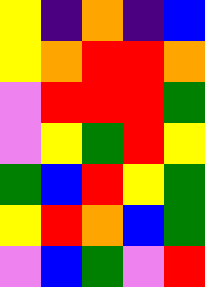[["yellow", "indigo", "orange", "indigo", "blue"], ["yellow", "orange", "red", "red", "orange"], ["violet", "red", "red", "red", "green"], ["violet", "yellow", "green", "red", "yellow"], ["green", "blue", "red", "yellow", "green"], ["yellow", "red", "orange", "blue", "green"], ["violet", "blue", "green", "violet", "red"]]